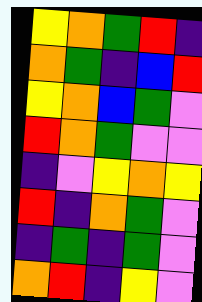[["yellow", "orange", "green", "red", "indigo"], ["orange", "green", "indigo", "blue", "red"], ["yellow", "orange", "blue", "green", "violet"], ["red", "orange", "green", "violet", "violet"], ["indigo", "violet", "yellow", "orange", "yellow"], ["red", "indigo", "orange", "green", "violet"], ["indigo", "green", "indigo", "green", "violet"], ["orange", "red", "indigo", "yellow", "violet"]]